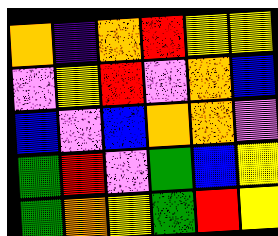[["orange", "indigo", "orange", "red", "yellow", "yellow"], ["violet", "yellow", "red", "violet", "orange", "blue"], ["blue", "violet", "blue", "orange", "orange", "violet"], ["green", "red", "violet", "green", "blue", "yellow"], ["green", "orange", "yellow", "green", "red", "yellow"]]